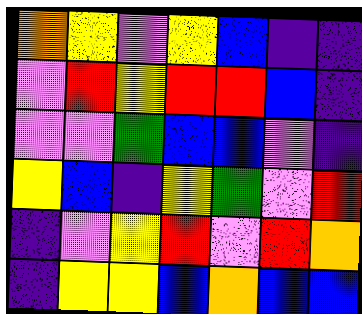[["orange", "yellow", "violet", "yellow", "blue", "indigo", "indigo"], ["violet", "red", "yellow", "red", "red", "blue", "indigo"], ["violet", "violet", "green", "blue", "blue", "violet", "indigo"], ["yellow", "blue", "indigo", "yellow", "green", "violet", "red"], ["indigo", "violet", "yellow", "red", "violet", "red", "orange"], ["indigo", "yellow", "yellow", "blue", "orange", "blue", "blue"]]